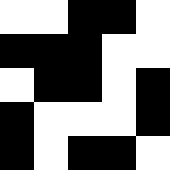[["white", "white", "black", "black", "white"], ["black", "black", "black", "white", "white"], ["white", "black", "black", "white", "black"], ["black", "white", "white", "white", "black"], ["black", "white", "black", "black", "white"]]